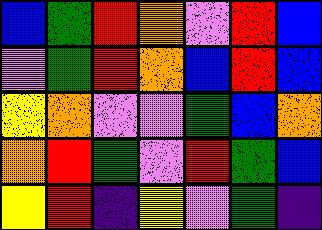[["blue", "green", "red", "orange", "violet", "red", "blue"], ["violet", "green", "red", "orange", "blue", "red", "blue"], ["yellow", "orange", "violet", "violet", "green", "blue", "orange"], ["orange", "red", "green", "violet", "red", "green", "blue"], ["yellow", "red", "indigo", "yellow", "violet", "green", "indigo"]]